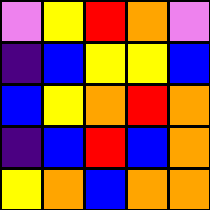[["violet", "yellow", "red", "orange", "violet"], ["indigo", "blue", "yellow", "yellow", "blue"], ["blue", "yellow", "orange", "red", "orange"], ["indigo", "blue", "red", "blue", "orange"], ["yellow", "orange", "blue", "orange", "orange"]]